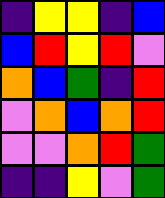[["indigo", "yellow", "yellow", "indigo", "blue"], ["blue", "red", "yellow", "red", "violet"], ["orange", "blue", "green", "indigo", "red"], ["violet", "orange", "blue", "orange", "red"], ["violet", "violet", "orange", "red", "green"], ["indigo", "indigo", "yellow", "violet", "green"]]